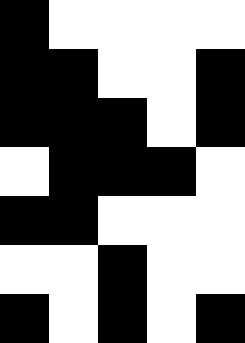[["black", "white", "white", "white", "white"], ["black", "black", "white", "white", "black"], ["black", "black", "black", "white", "black"], ["white", "black", "black", "black", "white"], ["black", "black", "white", "white", "white"], ["white", "white", "black", "white", "white"], ["black", "white", "black", "white", "black"]]